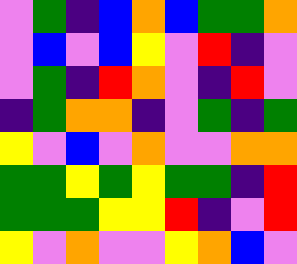[["violet", "green", "indigo", "blue", "orange", "blue", "green", "green", "orange"], ["violet", "blue", "violet", "blue", "yellow", "violet", "red", "indigo", "violet"], ["violet", "green", "indigo", "red", "orange", "violet", "indigo", "red", "violet"], ["indigo", "green", "orange", "orange", "indigo", "violet", "green", "indigo", "green"], ["yellow", "violet", "blue", "violet", "orange", "violet", "violet", "orange", "orange"], ["green", "green", "yellow", "green", "yellow", "green", "green", "indigo", "red"], ["green", "green", "green", "yellow", "yellow", "red", "indigo", "violet", "red"], ["yellow", "violet", "orange", "violet", "violet", "yellow", "orange", "blue", "violet"]]